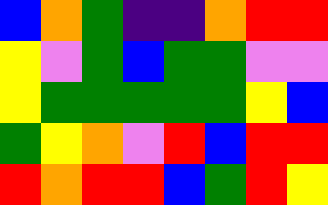[["blue", "orange", "green", "indigo", "indigo", "orange", "red", "red"], ["yellow", "violet", "green", "blue", "green", "green", "violet", "violet"], ["yellow", "green", "green", "green", "green", "green", "yellow", "blue"], ["green", "yellow", "orange", "violet", "red", "blue", "red", "red"], ["red", "orange", "red", "red", "blue", "green", "red", "yellow"]]